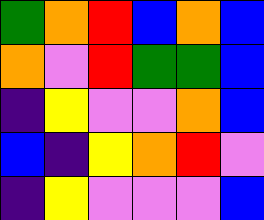[["green", "orange", "red", "blue", "orange", "blue"], ["orange", "violet", "red", "green", "green", "blue"], ["indigo", "yellow", "violet", "violet", "orange", "blue"], ["blue", "indigo", "yellow", "orange", "red", "violet"], ["indigo", "yellow", "violet", "violet", "violet", "blue"]]